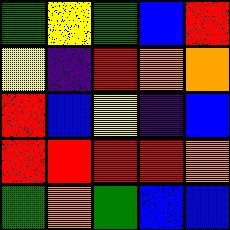[["green", "yellow", "green", "blue", "red"], ["yellow", "indigo", "red", "orange", "orange"], ["red", "blue", "yellow", "indigo", "blue"], ["red", "red", "red", "red", "orange"], ["green", "orange", "green", "blue", "blue"]]